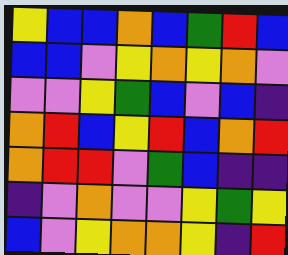[["yellow", "blue", "blue", "orange", "blue", "green", "red", "blue"], ["blue", "blue", "violet", "yellow", "orange", "yellow", "orange", "violet"], ["violet", "violet", "yellow", "green", "blue", "violet", "blue", "indigo"], ["orange", "red", "blue", "yellow", "red", "blue", "orange", "red"], ["orange", "red", "red", "violet", "green", "blue", "indigo", "indigo"], ["indigo", "violet", "orange", "violet", "violet", "yellow", "green", "yellow"], ["blue", "violet", "yellow", "orange", "orange", "yellow", "indigo", "red"]]